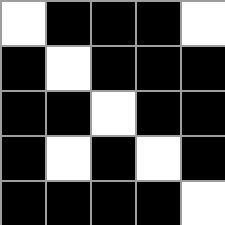[["white", "black", "black", "black", "white"], ["black", "white", "black", "black", "black"], ["black", "black", "white", "black", "black"], ["black", "white", "black", "white", "black"], ["black", "black", "black", "black", "white"]]